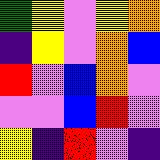[["green", "yellow", "violet", "yellow", "orange"], ["indigo", "yellow", "violet", "orange", "blue"], ["red", "violet", "blue", "orange", "violet"], ["violet", "violet", "blue", "red", "violet"], ["yellow", "indigo", "red", "violet", "indigo"]]